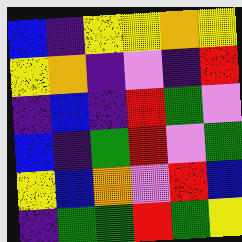[["blue", "indigo", "yellow", "yellow", "orange", "yellow"], ["yellow", "orange", "indigo", "violet", "indigo", "red"], ["indigo", "blue", "indigo", "red", "green", "violet"], ["blue", "indigo", "green", "red", "violet", "green"], ["yellow", "blue", "orange", "violet", "red", "blue"], ["indigo", "green", "green", "red", "green", "yellow"]]